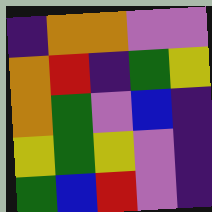[["indigo", "orange", "orange", "violet", "violet"], ["orange", "red", "indigo", "green", "yellow"], ["orange", "green", "violet", "blue", "indigo"], ["yellow", "green", "yellow", "violet", "indigo"], ["green", "blue", "red", "violet", "indigo"]]